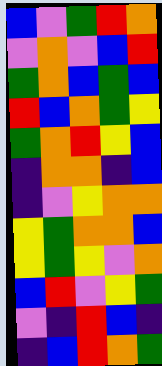[["blue", "violet", "green", "red", "orange"], ["violet", "orange", "violet", "blue", "red"], ["green", "orange", "blue", "green", "blue"], ["red", "blue", "orange", "green", "yellow"], ["green", "orange", "red", "yellow", "blue"], ["indigo", "orange", "orange", "indigo", "blue"], ["indigo", "violet", "yellow", "orange", "orange"], ["yellow", "green", "orange", "orange", "blue"], ["yellow", "green", "yellow", "violet", "orange"], ["blue", "red", "violet", "yellow", "green"], ["violet", "indigo", "red", "blue", "indigo"], ["indigo", "blue", "red", "orange", "green"]]